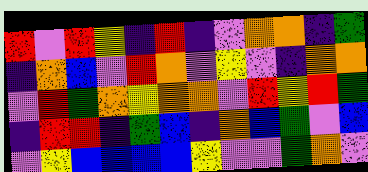[["red", "violet", "red", "yellow", "indigo", "red", "indigo", "violet", "orange", "orange", "indigo", "green"], ["indigo", "orange", "blue", "violet", "red", "orange", "violet", "yellow", "violet", "indigo", "orange", "orange"], ["violet", "red", "green", "orange", "yellow", "orange", "orange", "violet", "red", "yellow", "red", "green"], ["indigo", "red", "red", "indigo", "green", "blue", "indigo", "orange", "blue", "green", "violet", "blue"], ["violet", "yellow", "blue", "blue", "blue", "blue", "yellow", "violet", "violet", "green", "orange", "violet"]]